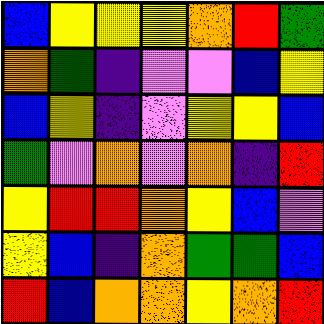[["blue", "yellow", "yellow", "yellow", "orange", "red", "green"], ["orange", "green", "indigo", "violet", "violet", "blue", "yellow"], ["blue", "yellow", "indigo", "violet", "yellow", "yellow", "blue"], ["green", "violet", "orange", "violet", "orange", "indigo", "red"], ["yellow", "red", "red", "orange", "yellow", "blue", "violet"], ["yellow", "blue", "indigo", "orange", "green", "green", "blue"], ["red", "blue", "orange", "orange", "yellow", "orange", "red"]]